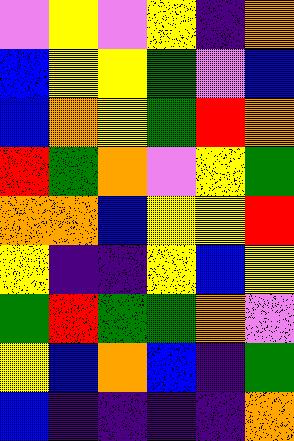[["violet", "yellow", "violet", "yellow", "indigo", "orange"], ["blue", "yellow", "yellow", "green", "violet", "blue"], ["blue", "orange", "yellow", "green", "red", "orange"], ["red", "green", "orange", "violet", "yellow", "green"], ["orange", "orange", "blue", "yellow", "yellow", "red"], ["yellow", "indigo", "indigo", "yellow", "blue", "yellow"], ["green", "red", "green", "green", "orange", "violet"], ["yellow", "blue", "orange", "blue", "indigo", "green"], ["blue", "indigo", "indigo", "indigo", "indigo", "orange"]]